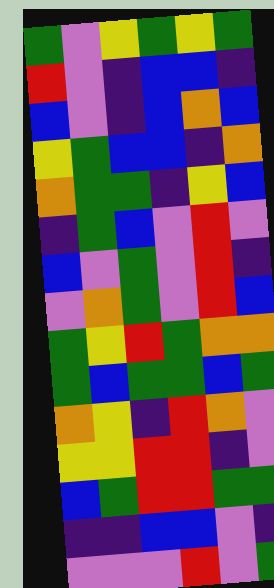[["green", "violet", "yellow", "green", "yellow", "green"], ["red", "violet", "indigo", "blue", "blue", "indigo"], ["blue", "violet", "indigo", "blue", "orange", "blue"], ["yellow", "green", "blue", "blue", "indigo", "orange"], ["orange", "green", "green", "indigo", "yellow", "blue"], ["indigo", "green", "blue", "violet", "red", "violet"], ["blue", "violet", "green", "violet", "red", "indigo"], ["violet", "orange", "green", "violet", "red", "blue"], ["green", "yellow", "red", "green", "orange", "orange"], ["green", "blue", "green", "green", "blue", "green"], ["orange", "yellow", "indigo", "red", "orange", "violet"], ["yellow", "yellow", "red", "red", "indigo", "violet"], ["blue", "green", "red", "red", "green", "green"], ["indigo", "indigo", "blue", "blue", "violet", "indigo"], ["violet", "violet", "violet", "red", "violet", "green"]]